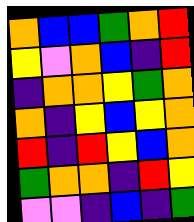[["orange", "blue", "blue", "green", "orange", "red"], ["yellow", "violet", "orange", "blue", "indigo", "red"], ["indigo", "orange", "orange", "yellow", "green", "orange"], ["orange", "indigo", "yellow", "blue", "yellow", "orange"], ["red", "indigo", "red", "yellow", "blue", "orange"], ["green", "orange", "orange", "indigo", "red", "yellow"], ["violet", "violet", "indigo", "blue", "indigo", "green"]]